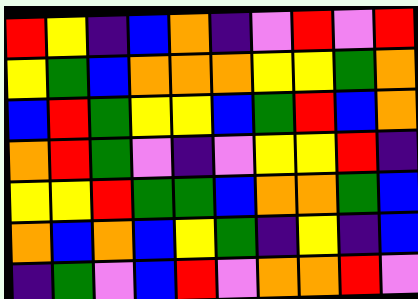[["red", "yellow", "indigo", "blue", "orange", "indigo", "violet", "red", "violet", "red"], ["yellow", "green", "blue", "orange", "orange", "orange", "yellow", "yellow", "green", "orange"], ["blue", "red", "green", "yellow", "yellow", "blue", "green", "red", "blue", "orange"], ["orange", "red", "green", "violet", "indigo", "violet", "yellow", "yellow", "red", "indigo"], ["yellow", "yellow", "red", "green", "green", "blue", "orange", "orange", "green", "blue"], ["orange", "blue", "orange", "blue", "yellow", "green", "indigo", "yellow", "indigo", "blue"], ["indigo", "green", "violet", "blue", "red", "violet", "orange", "orange", "red", "violet"]]